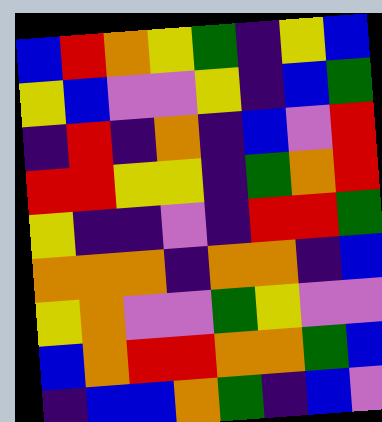[["blue", "red", "orange", "yellow", "green", "indigo", "yellow", "blue"], ["yellow", "blue", "violet", "violet", "yellow", "indigo", "blue", "green"], ["indigo", "red", "indigo", "orange", "indigo", "blue", "violet", "red"], ["red", "red", "yellow", "yellow", "indigo", "green", "orange", "red"], ["yellow", "indigo", "indigo", "violet", "indigo", "red", "red", "green"], ["orange", "orange", "orange", "indigo", "orange", "orange", "indigo", "blue"], ["yellow", "orange", "violet", "violet", "green", "yellow", "violet", "violet"], ["blue", "orange", "red", "red", "orange", "orange", "green", "blue"], ["indigo", "blue", "blue", "orange", "green", "indigo", "blue", "violet"]]